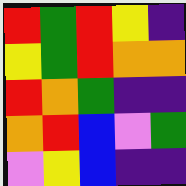[["red", "green", "red", "yellow", "indigo"], ["yellow", "green", "red", "orange", "orange"], ["red", "orange", "green", "indigo", "indigo"], ["orange", "red", "blue", "violet", "green"], ["violet", "yellow", "blue", "indigo", "indigo"]]